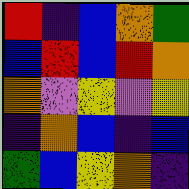[["red", "indigo", "blue", "orange", "green"], ["blue", "red", "blue", "red", "orange"], ["orange", "violet", "yellow", "violet", "yellow"], ["indigo", "orange", "blue", "indigo", "blue"], ["green", "blue", "yellow", "orange", "indigo"]]